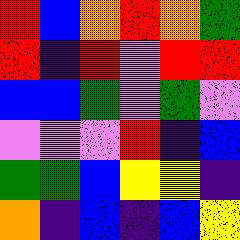[["red", "blue", "orange", "red", "orange", "green"], ["red", "indigo", "red", "violet", "red", "red"], ["blue", "blue", "green", "violet", "green", "violet"], ["violet", "violet", "violet", "red", "indigo", "blue"], ["green", "green", "blue", "yellow", "yellow", "indigo"], ["orange", "indigo", "blue", "indigo", "blue", "yellow"]]